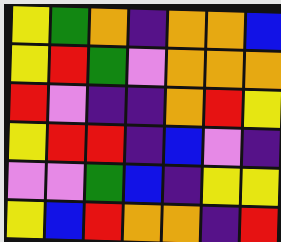[["yellow", "green", "orange", "indigo", "orange", "orange", "blue"], ["yellow", "red", "green", "violet", "orange", "orange", "orange"], ["red", "violet", "indigo", "indigo", "orange", "red", "yellow"], ["yellow", "red", "red", "indigo", "blue", "violet", "indigo"], ["violet", "violet", "green", "blue", "indigo", "yellow", "yellow"], ["yellow", "blue", "red", "orange", "orange", "indigo", "red"]]